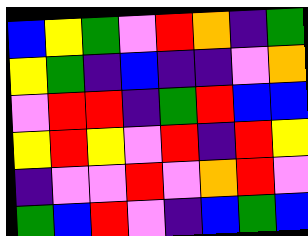[["blue", "yellow", "green", "violet", "red", "orange", "indigo", "green"], ["yellow", "green", "indigo", "blue", "indigo", "indigo", "violet", "orange"], ["violet", "red", "red", "indigo", "green", "red", "blue", "blue"], ["yellow", "red", "yellow", "violet", "red", "indigo", "red", "yellow"], ["indigo", "violet", "violet", "red", "violet", "orange", "red", "violet"], ["green", "blue", "red", "violet", "indigo", "blue", "green", "blue"]]